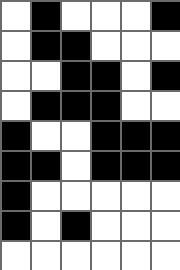[["white", "black", "white", "white", "white", "black"], ["white", "black", "black", "white", "white", "white"], ["white", "white", "black", "black", "white", "black"], ["white", "black", "black", "black", "white", "white"], ["black", "white", "white", "black", "black", "black"], ["black", "black", "white", "black", "black", "black"], ["black", "white", "white", "white", "white", "white"], ["black", "white", "black", "white", "white", "white"], ["white", "white", "white", "white", "white", "white"]]